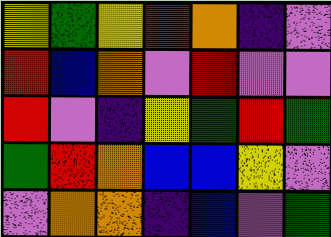[["yellow", "green", "yellow", "red", "orange", "indigo", "violet"], ["red", "blue", "orange", "violet", "red", "violet", "violet"], ["red", "violet", "indigo", "yellow", "green", "red", "green"], ["green", "red", "orange", "blue", "blue", "yellow", "violet"], ["violet", "orange", "orange", "indigo", "blue", "violet", "green"]]